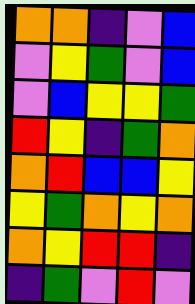[["orange", "orange", "indigo", "violet", "blue"], ["violet", "yellow", "green", "violet", "blue"], ["violet", "blue", "yellow", "yellow", "green"], ["red", "yellow", "indigo", "green", "orange"], ["orange", "red", "blue", "blue", "yellow"], ["yellow", "green", "orange", "yellow", "orange"], ["orange", "yellow", "red", "red", "indigo"], ["indigo", "green", "violet", "red", "violet"]]